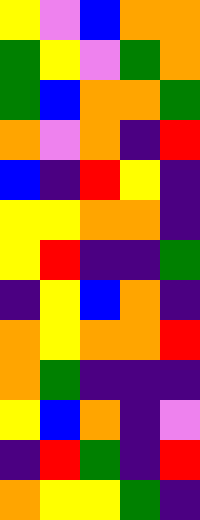[["yellow", "violet", "blue", "orange", "orange"], ["green", "yellow", "violet", "green", "orange"], ["green", "blue", "orange", "orange", "green"], ["orange", "violet", "orange", "indigo", "red"], ["blue", "indigo", "red", "yellow", "indigo"], ["yellow", "yellow", "orange", "orange", "indigo"], ["yellow", "red", "indigo", "indigo", "green"], ["indigo", "yellow", "blue", "orange", "indigo"], ["orange", "yellow", "orange", "orange", "red"], ["orange", "green", "indigo", "indigo", "indigo"], ["yellow", "blue", "orange", "indigo", "violet"], ["indigo", "red", "green", "indigo", "red"], ["orange", "yellow", "yellow", "green", "indigo"]]